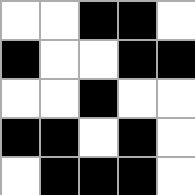[["white", "white", "black", "black", "white"], ["black", "white", "white", "black", "black"], ["white", "white", "black", "white", "white"], ["black", "black", "white", "black", "white"], ["white", "black", "black", "black", "white"]]